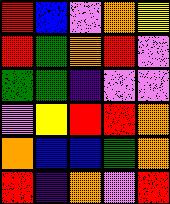[["red", "blue", "violet", "orange", "yellow"], ["red", "green", "orange", "red", "violet"], ["green", "green", "indigo", "violet", "violet"], ["violet", "yellow", "red", "red", "orange"], ["orange", "blue", "blue", "green", "orange"], ["red", "indigo", "orange", "violet", "red"]]